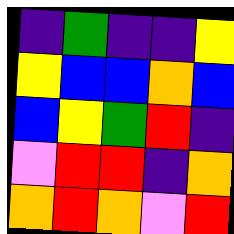[["indigo", "green", "indigo", "indigo", "yellow"], ["yellow", "blue", "blue", "orange", "blue"], ["blue", "yellow", "green", "red", "indigo"], ["violet", "red", "red", "indigo", "orange"], ["orange", "red", "orange", "violet", "red"]]